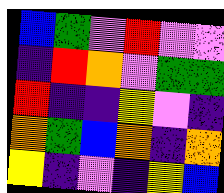[["blue", "green", "violet", "red", "violet", "violet"], ["indigo", "red", "orange", "violet", "green", "green"], ["red", "indigo", "indigo", "yellow", "violet", "indigo"], ["orange", "green", "blue", "orange", "indigo", "orange"], ["yellow", "indigo", "violet", "indigo", "yellow", "blue"]]